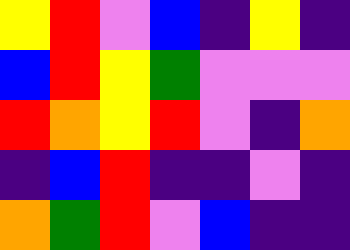[["yellow", "red", "violet", "blue", "indigo", "yellow", "indigo"], ["blue", "red", "yellow", "green", "violet", "violet", "violet"], ["red", "orange", "yellow", "red", "violet", "indigo", "orange"], ["indigo", "blue", "red", "indigo", "indigo", "violet", "indigo"], ["orange", "green", "red", "violet", "blue", "indigo", "indigo"]]